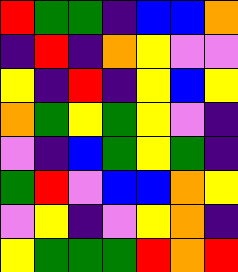[["red", "green", "green", "indigo", "blue", "blue", "orange"], ["indigo", "red", "indigo", "orange", "yellow", "violet", "violet"], ["yellow", "indigo", "red", "indigo", "yellow", "blue", "yellow"], ["orange", "green", "yellow", "green", "yellow", "violet", "indigo"], ["violet", "indigo", "blue", "green", "yellow", "green", "indigo"], ["green", "red", "violet", "blue", "blue", "orange", "yellow"], ["violet", "yellow", "indigo", "violet", "yellow", "orange", "indigo"], ["yellow", "green", "green", "green", "red", "orange", "red"]]